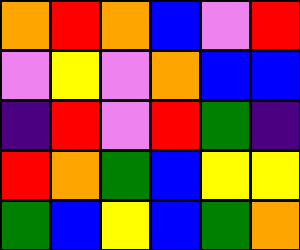[["orange", "red", "orange", "blue", "violet", "red"], ["violet", "yellow", "violet", "orange", "blue", "blue"], ["indigo", "red", "violet", "red", "green", "indigo"], ["red", "orange", "green", "blue", "yellow", "yellow"], ["green", "blue", "yellow", "blue", "green", "orange"]]